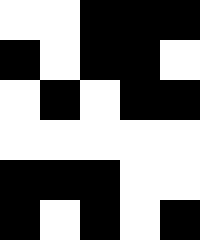[["white", "white", "black", "black", "black"], ["black", "white", "black", "black", "white"], ["white", "black", "white", "black", "black"], ["white", "white", "white", "white", "white"], ["black", "black", "black", "white", "white"], ["black", "white", "black", "white", "black"]]